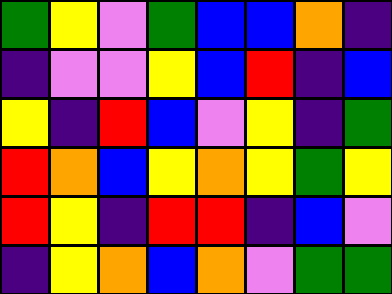[["green", "yellow", "violet", "green", "blue", "blue", "orange", "indigo"], ["indigo", "violet", "violet", "yellow", "blue", "red", "indigo", "blue"], ["yellow", "indigo", "red", "blue", "violet", "yellow", "indigo", "green"], ["red", "orange", "blue", "yellow", "orange", "yellow", "green", "yellow"], ["red", "yellow", "indigo", "red", "red", "indigo", "blue", "violet"], ["indigo", "yellow", "orange", "blue", "orange", "violet", "green", "green"]]